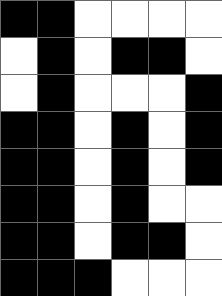[["black", "black", "white", "white", "white", "white"], ["white", "black", "white", "black", "black", "white"], ["white", "black", "white", "white", "white", "black"], ["black", "black", "white", "black", "white", "black"], ["black", "black", "white", "black", "white", "black"], ["black", "black", "white", "black", "white", "white"], ["black", "black", "white", "black", "black", "white"], ["black", "black", "black", "white", "white", "white"]]